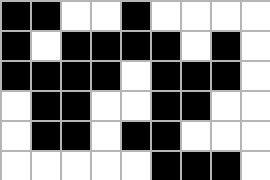[["black", "black", "white", "white", "black", "white", "white", "white", "white"], ["black", "white", "black", "black", "black", "black", "white", "black", "white"], ["black", "black", "black", "black", "white", "black", "black", "black", "white"], ["white", "black", "black", "white", "white", "black", "black", "white", "white"], ["white", "black", "black", "white", "black", "black", "white", "white", "white"], ["white", "white", "white", "white", "white", "black", "black", "black", "white"]]